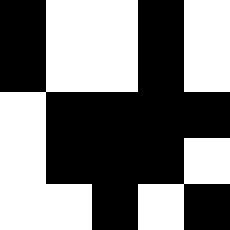[["black", "white", "white", "black", "white"], ["black", "white", "white", "black", "white"], ["white", "black", "black", "black", "black"], ["white", "black", "black", "black", "white"], ["white", "white", "black", "white", "black"]]